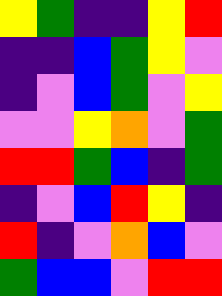[["yellow", "green", "indigo", "indigo", "yellow", "red"], ["indigo", "indigo", "blue", "green", "yellow", "violet"], ["indigo", "violet", "blue", "green", "violet", "yellow"], ["violet", "violet", "yellow", "orange", "violet", "green"], ["red", "red", "green", "blue", "indigo", "green"], ["indigo", "violet", "blue", "red", "yellow", "indigo"], ["red", "indigo", "violet", "orange", "blue", "violet"], ["green", "blue", "blue", "violet", "red", "red"]]